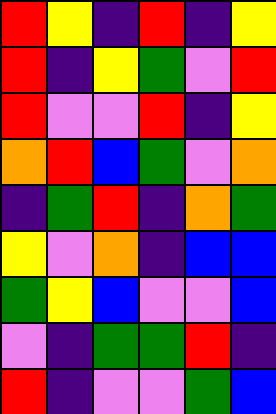[["red", "yellow", "indigo", "red", "indigo", "yellow"], ["red", "indigo", "yellow", "green", "violet", "red"], ["red", "violet", "violet", "red", "indigo", "yellow"], ["orange", "red", "blue", "green", "violet", "orange"], ["indigo", "green", "red", "indigo", "orange", "green"], ["yellow", "violet", "orange", "indigo", "blue", "blue"], ["green", "yellow", "blue", "violet", "violet", "blue"], ["violet", "indigo", "green", "green", "red", "indigo"], ["red", "indigo", "violet", "violet", "green", "blue"]]